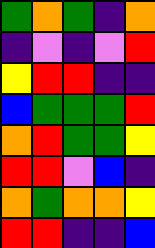[["green", "orange", "green", "indigo", "orange"], ["indigo", "violet", "indigo", "violet", "red"], ["yellow", "red", "red", "indigo", "indigo"], ["blue", "green", "green", "green", "red"], ["orange", "red", "green", "green", "yellow"], ["red", "red", "violet", "blue", "indigo"], ["orange", "green", "orange", "orange", "yellow"], ["red", "red", "indigo", "indigo", "blue"]]